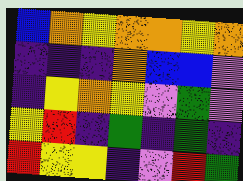[["blue", "orange", "yellow", "orange", "orange", "yellow", "orange"], ["indigo", "indigo", "indigo", "orange", "blue", "blue", "violet"], ["indigo", "yellow", "orange", "yellow", "violet", "green", "violet"], ["yellow", "red", "indigo", "green", "indigo", "green", "indigo"], ["red", "yellow", "yellow", "indigo", "violet", "red", "green"]]